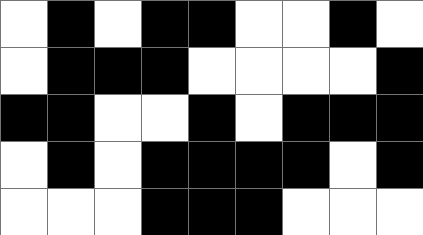[["white", "black", "white", "black", "black", "white", "white", "black", "white"], ["white", "black", "black", "black", "white", "white", "white", "white", "black"], ["black", "black", "white", "white", "black", "white", "black", "black", "black"], ["white", "black", "white", "black", "black", "black", "black", "white", "black"], ["white", "white", "white", "black", "black", "black", "white", "white", "white"]]